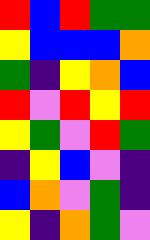[["red", "blue", "red", "green", "green"], ["yellow", "blue", "blue", "blue", "orange"], ["green", "indigo", "yellow", "orange", "blue"], ["red", "violet", "red", "yellow", "red"], ["yellow", "green", "violet", "red", "green"], ["indigo", "yellow", "blue", "violet", "indigo"], ["blue", "orange", "violet", "green", "indigo"], ["yellow", "indigo", "orange", "green", "violet"]]